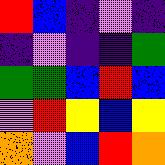[["red", "blue", "indigo", "violet", "indigo"], ["indigo", "violet", "indigo", "indigo", "green"], ["green", "green", "blue", "red", "blue"], ["violet", "red", "yellow", "blue", "yellow"], ["orange", "violet", "blue", "red", "orange"]]